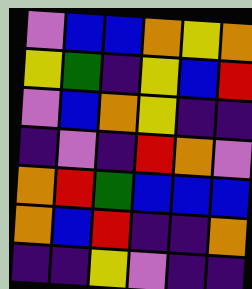[["violet", "blue", "blue", "orange", "yellow", "orange"], ["yellow", "green", "indigo", "yellow", "blue", "red"], ["violet", "blue", "orange", "yellow", "indigo", "indigo"], ["indigo", "violet", "indigo", "red", "orange", "violet"], ["orange", "red", "green", "blue", "blue", "blue"], ["orange", "blue", "red", "indigo", "indigo", "orange"], ["indigo", "indigo", "yellow", "violet", "indigo", "indigo"]]